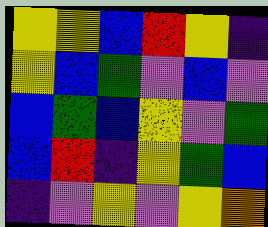[["yellow", "yellow", "blue", "red", "yellow", "indigo"], ["yellow", "blue", "green", "violet", "blue", "violet"], ["blue", "green", "blue", "yellow", "violet", "green"], ["blue", "red", "indigo", "yellow", "green", "blue"], ["indigo", "violet", "yellow", "violet", "yellow", "orange"]]